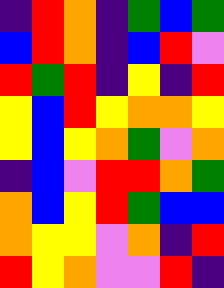[["indigo", "red", "orange", "indigo", "green", "blue", "green"], ["blue", "red", "orange", "indigo", "blue", "red", "violet"], ["red", "green", "red", "indigo", "yellow", "indigo", "red"], ["yellow", "blue", "red", "yellow", "orange", "orange", "yellow"], ["yellow", "blue", "yellow", "orange", "green", "violet", "orange"], ["indigo", "blue", "violet", "red", "red", "orange", "green"], ["orange", "blue", "yellow", "red", "green", "blue", "blue"], ["orange", "yellow", "yellow", "violet", "orange", "indigo", "red"], ["red", "yellow", "orange", "violet", "violet", "red", "indigo"]]